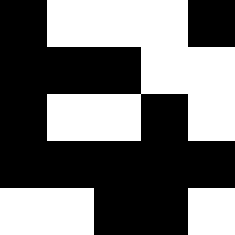[["black", "white", "white", "white", "black"], ["black", "black", "black", "white", "white"], ["black", "white", "white", "black", "white"], ["black", "black", "black", "black", "black"], ["white", "white", "black", "black", "white"]]